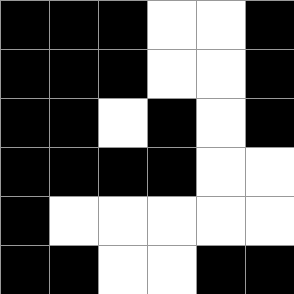[["black", "black", "black", "white", "white", "black"], ["black", "black", "black", "white", "white", "black"], ["black", "black", "white", "black", "white", "black"], ["black", "black", "black", "black", "white", "white"], ["black", "white", "white", "white", "white", "white"], ["black", "black", "white", "white", "black", "black"]]